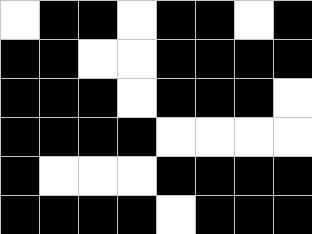[["white", "black", "black", "white", "black", "black", "white", "black"], ["black", "black", "white", "white", "black", "black", "black", "black"], ["black", "black", "black", "white", "black", "black", "black", "white"], ["black", "black", "black", "black", "white", "white", "white", "white"], ["black", "white", "white", "white", "black", "black", "black", "black"], ["black", "black", "black", "black", "white", "black", "black", "black"]]